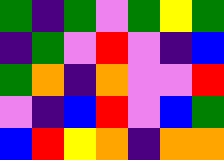[["green", "indigo", "green", "violet", "green", "yellow", "green"], ["indigo", "green", "violet", "red", "violet", "indigo", "blue"], ["green", "orange", "indigo", "orange", "violet", "violet", "red"], ["violet", "indigo", "blue", "red", "violet", "blue", "green"], ["blue", "red", "yellow", "orange", "indigo", "orange", "orange"]]